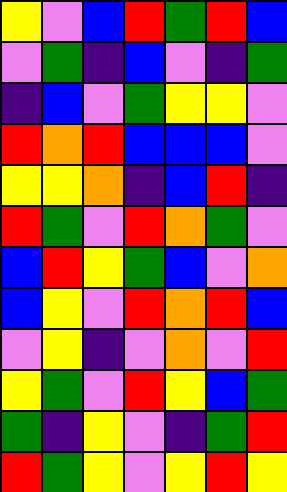[["yellow", "violet", "blue", "red", "green", "red", "blue"], ["violet", "green", "indigo", "blue", "violet", "indigo", "green"], ["indigo", "blue", "violet", "green", "yellow", "yellow", "violet"], ["red", "orange", "red", "blue", "blue", "blue", "violet"], ["yellow", "yellow", "orange", "indigo", "blue", "red", "indigo"], ["red", "green", "violet", "red", "orange", "green", "violet"], ["blue", "red", "yellow", "green", "blue", "violet", "orange"], ["blue", "yellow", "violet", "red", "orange", "red", "blue"], ["violet", "yellow", "indigo", "violet", "orange", "violet", "red"], ["yellow", "green", "violet", "red", "yellow", "blue", "green"], ["green", "indigo", "yellow", "violet", "indigo", "green", "red"], ["red", "green", "yellow", "violet", "yellow", "red", "yellow"]]